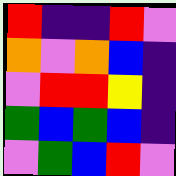[["red", "indigo", "indigo", "red", "violet"], ["orange", "violet", "orange", "blue", "indigo"], ["violet", "red", "red", "yellow", "indigo"], ["green", "blue", "green", "blue", "indigo"], ["violet", "green", "blue", "red", "violet"]]